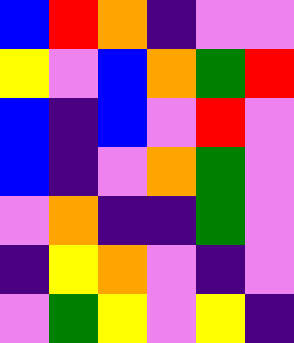[["blue", "red", "orange", "indigo", "violet", "violet"], ["yellow", "violet", "blue", "orange", "green", "red"], ["blue", "indigo", "blue", "violet", "red", "violet"], ["blue", "indigo", "violet", "orange", "green", "violet"], ["violet", "orange", "indigo", "indigo", "green", "violet"], ["indigo", "yellow", "orange", "violet", "indigo", "violet"], ["violet", "green", "yellow", "violet", "yellow", "indigo"]]